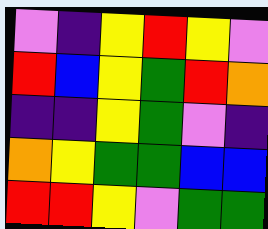[["violet", "indigo", "yellow", "red", "yellow", "violet"], ["red", "blue", "yellow", "green", "red", "orange"], ["indigo", "indigo", "yellow", "green", "violet", "indigo"], ["orange", "yellow", "green", "green", "blue", "blue"], ["red", "red", "yellow", "violet", "green", "green"]]